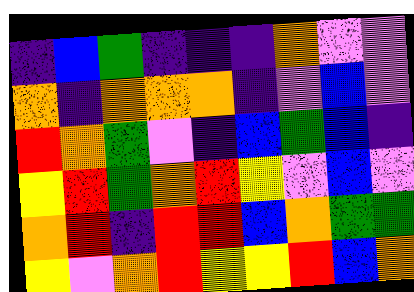[["indigo", "blue", "green", "indigo", "indigo", "indigo", "orange", "violet", "violet"], ["orange", "indigo", "orange", "orange", "orange", "indigo", "violet", "blue", "violet"], ["red", "orange", "green", "violet", "indigo", "blue", "green", "blue", "indigo"], ["yellow", "red", "green", "orange", "red", "yellow", "violet", "blue", "violet"], ["orange", "red", "indigo", "red", "red", "blue", "orange", "green", "green"], ["yellow", "violet", "orange", "red", "yellow", "yellow", "red", "blue", "orange"]]